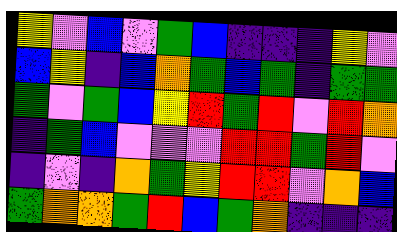[["yellow", "violet", "blue", "violet", "green", "blue", "indigo", "indigo", "indigo", "yellow", "violet"], ["blue", "yellow", "indigo", "blue", "orange", "green", "blue", "green", "indigo", "green", "green"], ["green", "violet", "green", "blue", "yellow", "red", "green", "red", "violet", "red", "orange"], ["indigo", "green", "blue", "violet", "violet", "violet", "red", "red", "green", "red", "violet"], ["indigo", "violet", "indigo", "orange", "green", "yellow", "red", "red", "violet", "orange", "blue"], ["green", "orange", "orange", "green", "red", "blue", "green", "orange", "indigo", "indigo", "indigo"]]